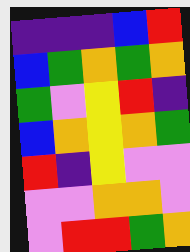[["indigo", "indigo", "indigo", "blue", "red"], ["blue", "green", "orange", "green", "orange"], ["green", "violet", "yellow", "red", "indigo"], ["blue", "orange", "yellow", "orange", "green"], ["red", "indigo", "yellow", "violet", "violet"], ["violet", "violet", "orange", "orange", "violet"], ["violet", "red", "red", "green", "orange"]]